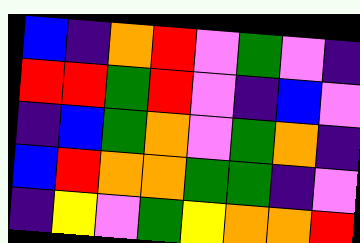[["blue", "indigo", "orange", "red", "violet", "green", "violet", "indigo"], ["red", "red", "green", "red", "violet", "indigo", "blue", "violet"], ["indigo", "blue", "green", "orange", "violet", "green", "orange", "indigo"], ["blue", "red", "orange", "orange", "green", "green", "indigo", "violet"], ["indigo", "yellow", "violet", "green", "yellow", "orange", "orange", "red"]]